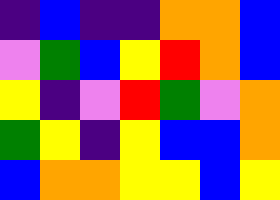[["indigo", "blue", "indigo", "indigo", "orange", "orange", "blue"], ["violet", "green", "blue", "yellow", "red", "orange", "blue"], ["yellow", "indigo", "violet", "red", "green", "violet", "orange"], ["green", "yellow", "indigo", "yellow", "blue", "blue", "orange"], ["blue", "orange", "orange", "yellow", "yellow", "blue", "yellow"]]